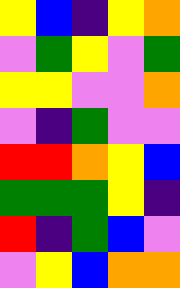[["yellow", "blue", "indigo", "yellow", "orange"], ["violet", "green", "yellow", "violet", "green"], ["yellow", "yellow", "violet", "violet", "orange"], ["violet", "indigo", "green", "violet", "violet"], ["red", "red", "orange", "yellow", "blue"], ["green", "green", "green", "yellow", "indigo"], ["red", "indigo", "green", "blue", "violet"], ["violet", "yellow", "blue", "orange", "orange"]]